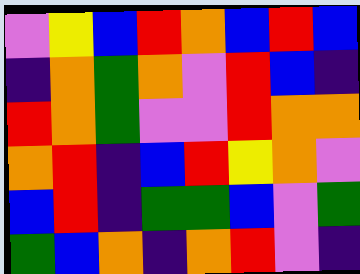[["violet", "yellow", "blue", "red", "orange", "blue", "red", "blue"], ["indigo", "orange", "green", "orange", "violet", "red", "blue", "indigo"], ["red", "orange", "green", "violet", "violet", "red", "orange", "orange"], ["orange", "red", "indigo", "blue", "red", "yellow", "orange", "violet"], ["blue", "red", "indigo", "green", "green", "blue", "violet", "green"], ["green", "blue", "orange", "indigo", "orange", "red", "violet", "indigo"]]